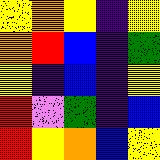[["yellow", "orange", "yellow", "indigo", "yellow"], ["orange", "red", "blue", "indigo", "green"], ["yellow", "indigo", "blue", "indigo", "yellow"], ["red", "violet", "green", "indigo", "blue"], ["red", "yellow", "orange", "blue", "yellow"]]